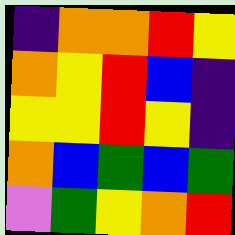[["indigo", "orange", "orange", "red", "yellow"], ["orange", "yellow", "red", "blue", "indigo"], ["yellow", "yellow", "red", "yellow", "indigo"], ["orange", "blue", "green", "blue", "green"], ["violet", "green", "yellow", "orange", "red"]]